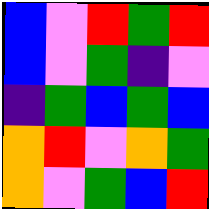[["blue", "violet", "red", "green", "red"], ["blue", "violet", "green", "indigo", "violet"], ["indigo", "green", "blue", "green", "blue"], ["orange", "red", "violet", "orange", "green"], ["orange", "violet", "green", "blue", "red"]]